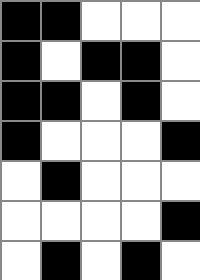[["black", "black", "white", "white", "white"], ["black", "white", "black", "black", "white"], ["black", "black", "white", "black", "white"], ["black", "white", "white", "white", "black"], ["white", "black", "white", "white", "white"], ["white", "white", "white", "white", "black"], ["white", "black", "white", "black", "white"]]